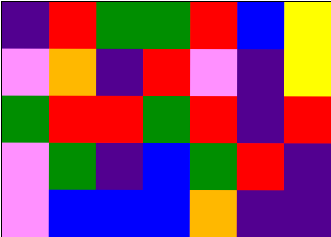[["indigo", "red", "green", "green", "red", "blue", "yellow"], ["violet", "orange", "indigo", "red", "violet", "indigo", "yellow"], ["green", "red", "red", "green", "red", "indigo", "red"], ["violet", "green", "indigo", "blue", "green", "red", "indigo"], ["violet", "blue", "blue", "blue", "orange", "indigo", "indigo"]]